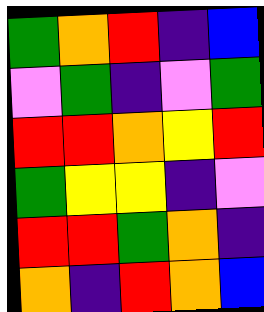[["green", "orange", "red", "indigo", "blue"], ["violet", "green", "indigo", "violet", "green"], ["red", "red", "orange", "yellow", "red"], ["green", "yellow", "yellow", "indigo", "violet"], ["red", "red", "green", "orange", "indigo"], ["orange", "indigo", "red", "orange", "blue"]]